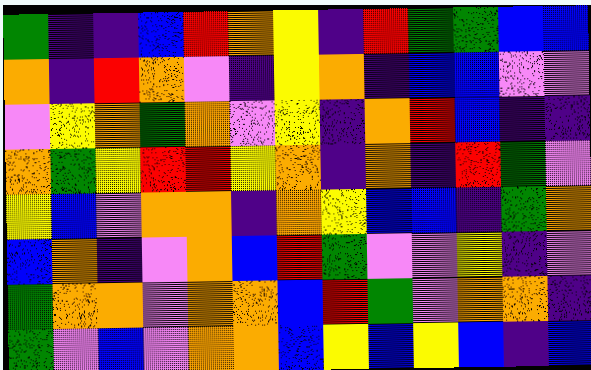[["green", "indigo", "indigo", "blue", "red", "orange", "yellow", "indigo", "red", "green", "green", "blue", "blue"], ["orange", "indigo", "red", "orange", "violet", "indigo", "yellow", "orange", "indigo", "blue", "blue", "violet", "violet"], ["violet", "yellow", "orange", "green", "orange", "violet", "yellow", "indigo", "orange", "red", "blue", "indigo", "indigo"], ["orange", "green", "yellow", "red", "red", "yellow", "orange", "indigo", "orange", "indigo", "red", "green", "violet"], ["yellow", "blue", "violet", "orange", "orange", "indigo", "orange", "yellow", "blue", "blue", "indigo", "green", "orange"], ["blue", "orange", "indigo", "violet", "orange", "blue", "red", "green", "violet", "violet", "yellow", "indigo", "violet"], ["green", "orange", "orange", "violet", "orange", "orange", "blue", "red", "green", "violet", "orange", "orange", "indigo"], ["green", "violet", "blue", "violet", "orange", "orange", "blue", "yellow", "blue", "yellow", "blue", "indigo", "blue"]]